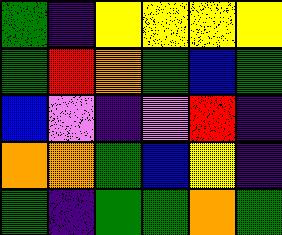[["green", "indigo", "yellow", "yellow", "yellow", "yellow"], ["green", "red", "orange", "green", "blue", "green"], ["blue", "violet", "indigo", "violet", "red", "indigo"], ["orange", "orange", "green", "blue", "yellow", "indigo"], ["green", "indigo", "green", "green", "orange", "green"]]